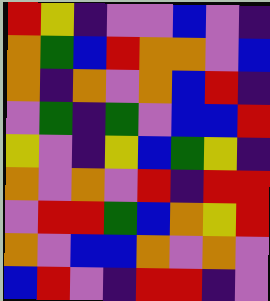[["red", "yellow", "indigo", "violet", "violet", "blue", "violet", "indigo"], ["orange", "green", "blue", "red", "orange", "orange", "violet", "blue"], ["orange", "indigo", "orange", "violet", "orange", "blue", "red", "indigo"], ["violet", "green", "indigo", "green", "violet", "blue", "blue", "red"], ["yellow", "violet", "indigo", "yellow", "blue", "green", "yellow", "indigo"], ["orange", "violet", "orange", "violet", "red", "indigo", "red", "red"], ["violet", "red", "red", "green", "blue", "orange", "yellow", "red"], ["orange", "violet", "blue", "blue", "orange", "violet", "orange", "violet"], ["blue", "red", "violet", "indigo", "red", "red", "indigo", "violet"]]